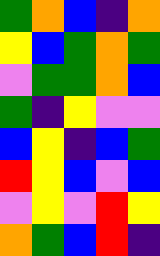[["green", "orange", "blue", "indigo", "orange"], ["yellow", "blue", "green", "orange", "green"], ["violet", "green", "green", "orange", "blue"], ["green", "indigo", "yellow", "violet", "violet"], ["blue", "yellow", "indigo", "blue", "green"], ["red", "yellow", "blue", "violet", "blue"], ["violet", "yellow", "violet", "red", "yellow"], ["orange", "green", "blue", "red", "indigo"]]